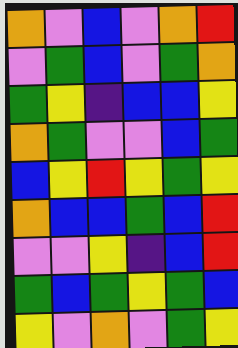[["orange", "violet", "blue", "violet", "orange", "red"], ["violet", "green", "blue", "violet", "green", "orange"], ["green", "yellow", "indigo", "blue", "blue", "yellow"], ["orange", "green", "violet", "violet", "blue", "green"], ["blue", "yellow", "red", "yellow", "green", "yellow"], ["orange", "blue", "blue", "green", "blue", "red"], ["violet", "violet", "yellow", "indigo", "blue", "red"], ["green", "blue", "green", "yellow", "green", "blue"], ["yellow", "violet", "orange", "violet", "green", "yellow"]]